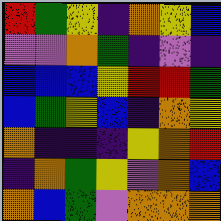[["red", "green", "yellow", "indigo", "orange", "yellow", "blue"], ["violet", "violet", "orange", "green", "indigo", "violet", "indigo"], ["blue", "blue", "blue", "yellow", "red", "red", "green"], ["blue", "green", "yellow", "blue", "indigo", "orange", "yellow"], ["orange", "indigo", "indigo", "indigo", "yellow", "orange", "red"], ["indigo", "orange", "green", "yellow", "violet", "orange", "blue"], ["orange", "blue", "green", "violet", "orange", "orange", "orange"]]